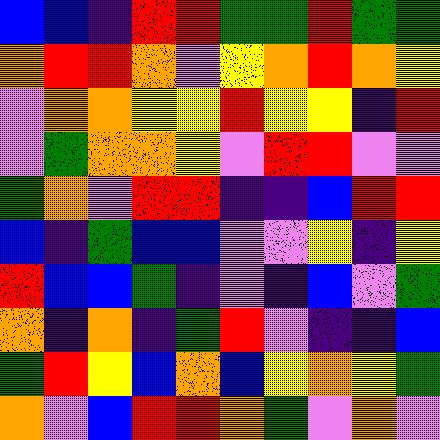[["blue", "blue", "indigo", "red", "red", "green", "green", "red", "green", "green"], ["orange", "red", "red", "orange", "violet", "yellow", "orange", "red", "orange", "yellow"], ["violet", "orange", "orange", "yellow", "yellow", "red", "yellow", "yellow", "indigo", "red"], ["violet", "green", "orange", "orange", "yellow", "violet", "red", "red", "violet", "violet"], ["green", "orange", "violet", "red", "red", "indigo", "indigo", "blue", "red", "red"], ["blue", "indigo", "green", "blue", "blue", "violet", "violet", "yellow", "indigo", "yellow"], ["red", "blue", "blue", "green", "indigo", "violet", "indigo", "blue", "violet", "green"], ["orange", "indigo", "orange", "indigo", "green", "red", "violet", "indigo", "indigo", "blue"], ["green", "red", "yellow", "blue", "orange", "blue", "yellow", "orange", "yellow", "green"], ["orange", "violet", "blue", "red", "red", "orange", "green", "violet", "orange", "violet"]]